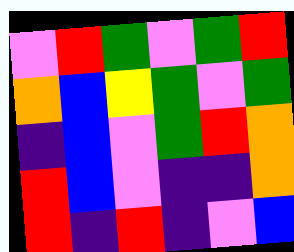[["violet", "red", "green", "violet", "green", "red"], ["orange", "blue", "yellow", "green", "violet", "green"], ["indigo", "blue", "violet", "green", "red", "orange"], ["red", "blue", "violet", "indigo", "indigo", "orange"], ["red", "indigo", "red", "indigo", "violet", "blue"]]